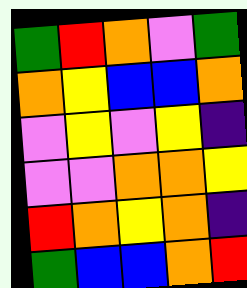[["green", "red", "orange", "violet", "green"], ["orange", "yellow", "blue", "blue", "orange"], ["violet", "yellow", "violet", "yellow", "indigo"], ["violet", "violet", "orange", "orange", "yellow"], ["red", "orange", "yellow", "orange", "indigo"], ["green", "blue", "blue", "orange", "red"]]